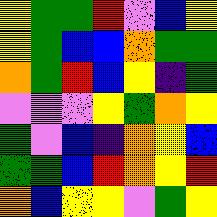[["yellow", "green", "green", "red", "violet", "blue", "yellow"], ["yellow", "green", "blue", "blue", "orange", "green", "green"], ["orange", "green", "red", "blue", "yellow", "indigo", "green"], ["violet", "violet", "violet", "yellow", "green", "orange", "yellow"], ["green", "violet", "blue", "indigo", "orange", "yellow", "blue"], ["green", "green", "blue", "red", "orange", "yellow", "red"], ["orange", "blue", "yellow", "yellow", "violet", "green", "yellow"]]